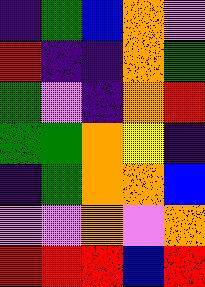[["indigo", "green", "blue", "orange", "violet"], ["red", "indigo", "indigo", "orange", "green"], ["green", "violet", "indigo", "orange", "red"], ["green", "green", "orange", "yellow", "indigo"], ["indigo", "green", "orange", "orange", "blue"], ["violet", "violet", "orange", "violet", "orange"], ["red", "red", "red", "blue", "red"]]